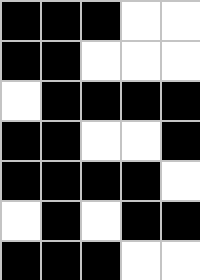[["black", "black", "black", "white", "white"], ["black", "black", "white", "white", "white"], ["white", "black", "black", "black", "black"], ["black", "black", "white", "white", "black"], ["black", "black", "black", "black", "white"], ["white", "black", "white", "black", "black"], ["black", "black", "black", "white", "white"]]